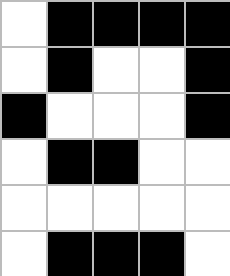[["white", "black", "black", "black", "black"], ["white", "black", "white", "white", "black"], ["black", "white", "white", "white", "black"], ["white", "black", "black", "white", "white"], ["white", "white", "white", "white", "white"], ["white", "black", "black", "black", "white"]]